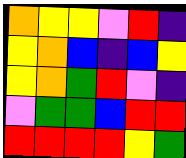[["orange", "yellow", "yellow", "violet", "red", "indigo"], ["yellow", "orange", "blue", "indigo", "blue", "yellow"], ["yellow", "orange", "green", "red", "violet", "indigo"], ["violet", "green", "green", "blue", "red", "red"], ["red", "red", "red", "red", "yellow", "green"]]